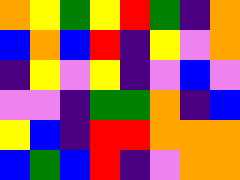[["orange", "yellow", "green", "yellow", "red", "green", "indigo", "orange"], ["blue", "orange", "blue", "red", "indigo", "yellow", "violet", "orange"], ["indigo", "yellow", "violet", "yellow", "indigo", "violet", "blue", "violet"], ["violet", "violet", "indigo", "green", "green", "orange", "indigo", "blue"], ["yellow", "blue", "indigo", "red", "red", "orange", "orange", "orange"], ["blue", "green", "blue", "red", "indigo", "violet", "orange", "orange"]]